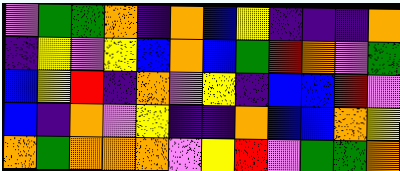[["violet", "green", "green", "orange", "indigo", "orange", "blue", "yellow", "indigo", "indigo", "indigo", "orange"], ["indigo", "yellow", "violet", "yellow", "blue", "orange", "blue", "green", "red", "orange", "violet", "green"], ["blue", "yellow", "red", "indigo", "orange", "violet", "yellow", "indigo", "blue", "blue", "red", "violet"], ["blue", "indigo", "orange", "violet", "yellow", "indigo", "indigo", "orange", "blue", "blue", "orange", "yellow"], ["orange", "green", "orange", "orange", "orange", "violet", "yellow", "red", "violet", "green", "green", "orange"]]